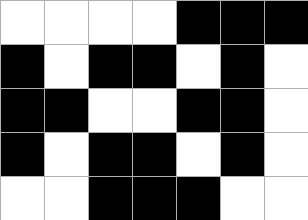[["white", "white", "white", "white", "black", "black", "black"], ["black", "white", "black", "black", "white", "black", "white"], ["black", "black", "white", "white", "black", "black", "white"], ["black", "white", "black", "black", "white", "black", "white"], ["white", "white", "black", "black", "black", "white", "white"]]